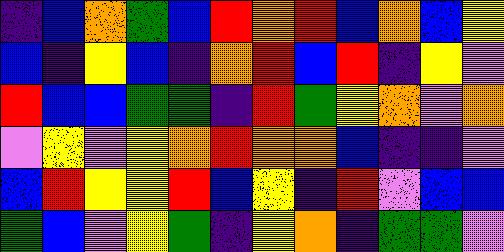[["indigo", "blue", "orange", "green", "blue", "red", "orange", "red", "blue", "orange", "blue", "yellow"], ["blue", "indigo", "yellow", "blue", "indigo", "orange", "red", "blue", "red", "indigo", "yellow", "violet"], ["red", "blue", "blue", "green", "green", "indigo", "red", "green", "yellow", "orange", "violet", "orange"], ["violet", "yellow", "violet", "yellow", "orange", "red", "orange", "orange", "blue", "indigo", "indigo", "violet"], ["blue", "red", "yellow", "yellow", "red", "blue", "yellow", "indigo", "red", "violet", "blue", "blue"], ["green", "blue", "violet", "yellow", "green", "indigo", "yellow", "orange", "indigo", "green", "green", "violet"]]